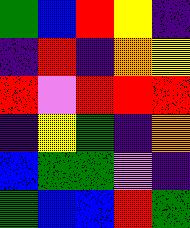[["green", "blue", "red", "yellow", "indigo"], ["indigo", "red", "indigo", "orange", "yellow"], ["red", "violet", "red", "red", "red"], ["indigo", "yellow", "green", "indigo", "orange"], ["blue", "green", "green", "violet", "indigo"], ["green", "blue", "blue", "red", "green"]]